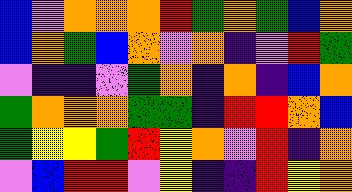[["blue", "violet", "orange", "orange", "orange", "red", "green", "orange", "green", "blue", "orange"], ["blue", "orange", "green", "blue", "orange", "violet", "orange", "indigo", "violet", "red", "green"], ["violet", "indigo", "indigo", "violet", "green", "orange", "indigo", "orange", "indigo", "blue", "orange"], ["green", "orange", "orange", "orange", "green", "green", "indigo", "red", "red", "orange", "blue"], ["green", "yellow", "yellow", "green", "red", "yellow", "orange", "violet", "red", "indigo", "orange"], ["violet", "blue", "red", "red", "violet", "yellow", "indigo", "indigo", "red", "yellow", "orange"]]